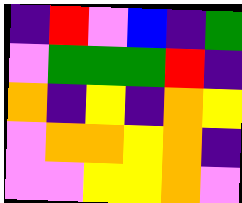[["indigo", "red", "violet", "blue", "indigo", "green"], ["violet", "green", "green", "green", "red", "indigo"], ["orange", "indigo", "yellow", "indigo", "orange", "yellow"], ["violet", "orange", "orange", "yellow", "orange", "indigo"], ["violet", "violet", "yellow", "yellow", "orange", "violet"]]